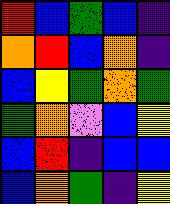[["red", "blue", "green", "blue", "indigo"], ["orange", "red", "blue", "orange", "indigo"], ["blue", "yellow", "green", "orange", "green"], ["green", "orange", "violet", "blue", "yellow"], ["blue", "red", "indigo", "blue", "blue"], ["blue", "orange", "green", "indigo", "yellow"]]